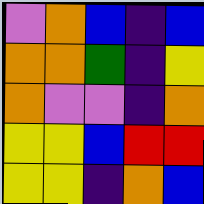[["violet", "orange", "blue", "indigo", "blue"], ["orange", "orange", "green", "indigo", "yellow"], ["orange", "violet", "violet", "indigo", "orange"], ["yellow", "yellow", "blue", "red", "red"], ["yellow", "yellow", "indigo", "orange", "blue"]]